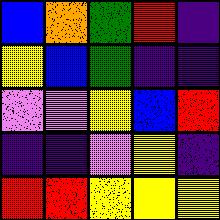[["blue", "orange", "green", "red", "indigo"], ["yellow", "blue", "green", "indigo", "indigo"], ["violet", "violet", "yellow", "blue", "red"], ["indigo", "indigo", "violet", "yellow", "indigo"], ["red", "red", "yellow", "yellow", "yellow"]]